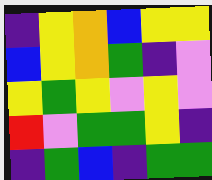[["indigo", "yellow", "orange", "blue", "yellow", "yellow"], ["blue", "yellow", "orange", "green", "indigo", "violet"], ["yellow", "green", "yellow", "violet", "yellow", "violet"], ["red", "violet", "green", "green", "yellow", "indigo"], ["indigo", "green", "blue", "indigo", "green", "green"]]